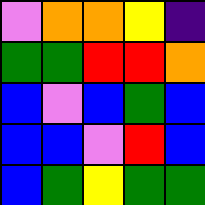[["violet", "orange", "orange", "yellow", "indigo"], ["green", "green", "red", "red", "orange"], ["blue", "violet", "blue", "green", "blue"], ["blue", "blue", "violet", "red", "blue"], ["blue", "green", "yellow", "green", "green"]]